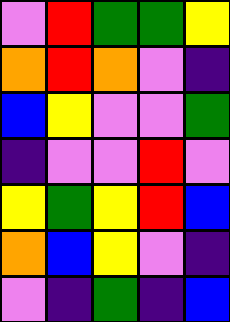[["violet", "red", "green", "green", "yellow"], ["orange", "red", "orange", "violet", "indigo"], ["blue", "yellow", "violet", "violet", "green"], ["indigo", "violet", "violet", "red", "violet"], ["yellow", "green", "yellow", "red", "blue"], ["orange", "blue", "yellow", "violet", "indigo"], ["violet", "indigo", "green", "indigo", "blue"]]